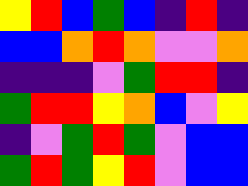[["yellow", "red", "blue", "green", "blue", "indigo", "red", "indigo"], ["blue", "blue", "orange", "red", "orange", "violet", "violet", "orange"], ["indigo", "indigo", "indigo", "violet", "green", "red", "red", "indigo"], ["green", "red", "red", "yellow", "orange", "blue", "violet", "yellow"], ["indigo", "violet", "green", "red", "green", "violet", "blue", "blue"], ["green", "red", "green", "yellow", "red", "violet", "blue", "blue"]]